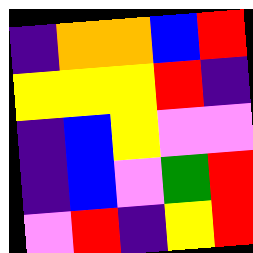[["indigo", "orange", "orange", "blue", "red"], ["yellow", "yellow", "yellow", "red", "indigo"], ["indigo", "blue", "yellow", "violet", "violet"], ["indigo", "blue", "violet", "green", "red"], ["violet", "red", "indigo", "yellow", "red"]]